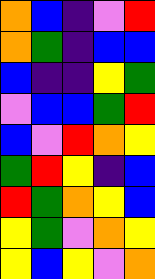[["orange", "blue", "indigo", "violet", "red"], ["orange", "green", "indigo", "blue", "blue"], ["blue", "indigo", "indigo", "yellow", "green"], ["violet", "blue", "blue", "green", "red"], ["blue", "violet", "red", "orange", "yellow"], ["green", "red", "yellow", "indigo", "blue"], ["red", "green", "orange", "yellow", "blue"], ["yellow", "green", "violet", "orange", "yellow"], ["yellow", "blue", "yellow", "violet", "orange"]]